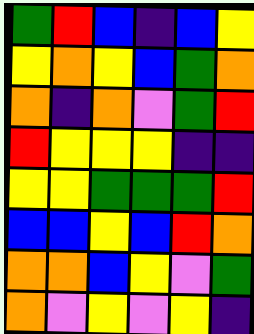[["green", "red", "blue", "indigo", "blue", "yellow"], ["yellow", "orange", "yellow", "blue", "green", "orange"], ["orange", "indigo", "orange", "violet", "green", "red"], ["red", "yellow", "yellow", "yellow", "indigo", "indigo"], ["yellow", "yellow", "green", "green", "green", "red"], ["blue", "blue", "yellow", "blue", "red", "orange"], ["orange", "orange", "blue", "yellow", "violet", "green"], ["orange", "violet", "yellow", "violet", "yellow", "indigo"]]